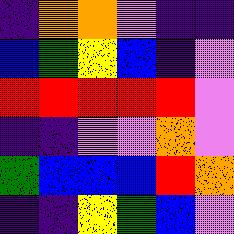[["indigo", "orange", "orange", "violet", "indigo", "indigo"], ["blue", "green", "yellow", "blue", "indigo", "violet"], ["red", "red", "red", "red", "red", "violet"], ["indigo", "indigo", "violet", "violet", "orange", "violet"], ["green", "blue", "blue", "blue", "red", "orange"], ["indigo", "indigo", "yellow", "green", "blue", "violet"]]